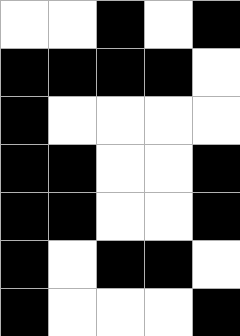[["white", "white", "black", "white", "black"], ["black", "black", "black", "black", "white"], ["black", "white", "white", "white", "white"], ["black", "black", "white", "white", "black"], ["black", "black", "white", "white", "black"], ["black", "white", "black", "black", "white"], ["black", "white", "white", "white", "black"]]